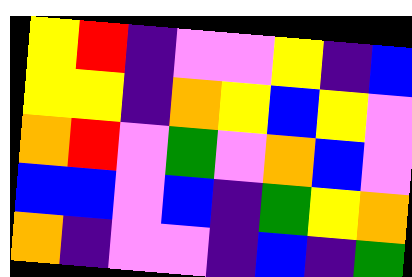[["yellow", "red", "indigo", "violet", "violet", "yellow", "indigo", "blue"], ["yellow", "yellow", "indigo", "orange", "yellow", "blue", "yellow", "violet"], ["orange", "red", "violet", "green", "violet", "orange", "blue", "violet"], ["blue", "blue", "violet", "blue", "indigo", "green", "yellow", "orange"], ["orange", "indigo", "violet", "violet", "indigo", "blue", "indigo", "green"]]